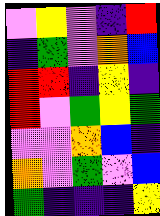[["violet", "yellow", "violet", "indigo", "red"], ["indigo", "green", "violet", "orange", "blue"], ["red", "red", "indigo", "yellow", "indigo"], ["red", "violet", "green", "yellow", "green"], ["violet", "violet", "orange", "blue", "indigo"], ["orange", "violet", "green", "violet", "blue"], ["green", "indigo", "indigo", "indigo", "yellow"]]